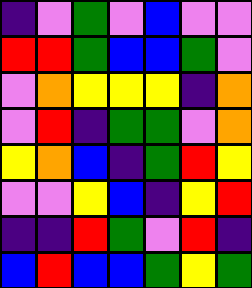[["indigo", "violet", "green", "violet", "blue", "violet", "violet"], ["red", "red", "green", "blue", "blue", "green", "violet"], ["violet", "orange", "yellow", "yellow", "yellow", "indigo", "orange"], ["violet", "red", "indigo", "green", "green", "violet", "orange"], ["yellow", "orange", "blue", "indigo", "green", "red", "yellow"], ["violet", "violet", "yellow", "blue", "indigo", "yellow", "red"], ["indigo", "indigo", "red", "green", "violet", "red", "indigo"], ["blue", "red", "blue", "blue", "green", "yellow", "green"]]